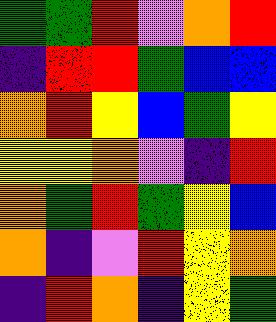[["green", "green", "red", "violet", "orange", "red"], ["indigo", "red", "red", "green", "blue", "blue"], ["orange", "red", "yellow", "blue", "green", "yellow"], ["yellow", "yellow", "orange", "violet", "indigo", "red"], ["orange", "green", "red", "green", "yellow", "blue"], ["orange", "indigo", "violet", "red", "yellow", "orange"], ["indigo", "red", "orange", "indigo", "yellow", "green"]]